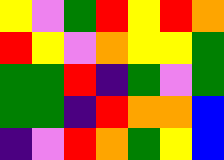[["yellow", "violet", "green", "red", "yellow", "red", "orange"], ["red", "yellow", "violet", "orange", "yellow", "yellow", "green"], ["green", "green", "red", "indigo", "green", "violet", "green"], ["green", "green", "indigo", "red", "orange", "orange", "blue"], ["indigo", "violet", "red", "orange", "green", "yellow", "blue"]]